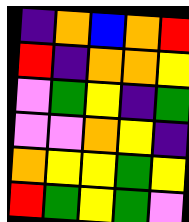[["indigo", "orange", "blue", "orange", "red"], ["red", "indigo", "orange", "orange", "yellow"], ["violet", "green", "yellow", "indigo", "green"], ["violet", "violet", "orange", "yellow", "indigo"], ["orange", "yellow", "yellow", "green", "yellow"], ["red", "green", "yellow", "green", "violet"]]